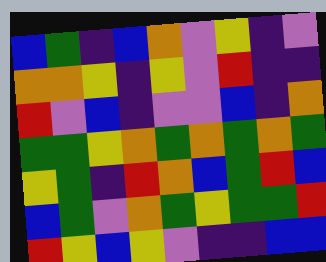[["blue", "green", "indigo", "blue", "orange", "violet", "yellow", "indigo", "violet"], ["orange", "orange", "yellow", "indigo", "yellow", "violet", "red", "indigo", "indigo"], ["red", "violet", "blue", "indigo", "violet", "violet", "blue", "indigo", "orange"], ["green", "green", "yellow", "orange", "green", "orange", "green", "orange", "green"], ["yellow", "green", "indigo", "red", "orange", "blue", "green", "red", "blue"], ["blue", "green", "violet", "orange", "green", "yellow", "green", "green", "red"], ["red", "yellow", "blue", "yellow", "violet", "indigo", "indigo", "blue", "blue"]]